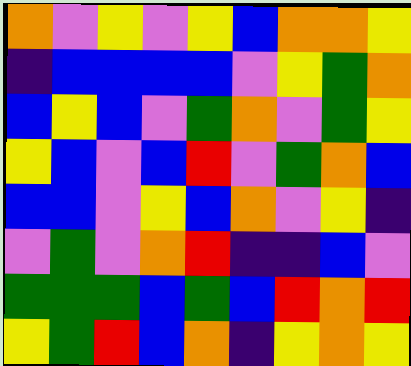[["orange", "violet", "yellow", "violet", "yellow", "blue", "orange", "orange", "yellow"], ["indigo", "blue", "blue", "blue", "blue", "violet", "yellow", "green", "orange"], ["blue", "yellow", "blue", "violet", "green", "orange", "violet", "green", "yellow"], ["yellow", "blue", "violet", "blue", "red", "violet", "green", "orange", "blue"], ["blue", "blue", "violet", "yellow", "blue", "orange", "violet", "yellow", "indigo"], ["violet", "green", "violet", "orange", "red", "indigo", "indigo", "blue", "violet"], ["green", "green", "green", "blue", "green", "blue", "red", "orange", "red"], ["yellow", "green", "red", "blue", "orange", "indigo", "yellow", "orange", "yellow"]]